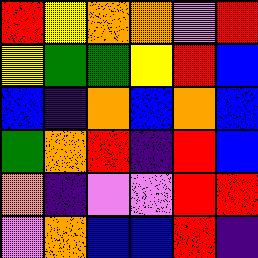[["red", "yellow", "orange", "orange", "violet", "red"], ["yellow", "green", "green", "yellow", "red", "blue"], ["blue", "indigo", "orange", "blue", "orange", "blue"], ["green", "orange", "red", "indigo", "red", "blue"], ["orange", "indigo", "violet", "violet", "red", "red"], ["violet", "orange", "blue", "blue", "red", "indigo"]]